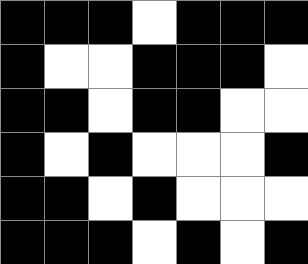[["black", "black", "black", "white", "black", "black", "black"], ["black", "white", "white", "black", "black", "black", "white"], ["black", "black", "white", "black", "black", "white", "white"], ["black", "white", "black", "white", "white", "white", "black"], ["black", "black", "white", "black", "white", "white", "white"], ["black", "black", "black", "white", "black", "white", "black"]]